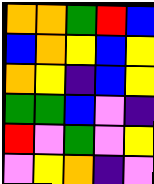[["orange", "orange", "green", "red", "blue"], ["blue", "orange", "yellow", "blue", "yellow"], ["orange", "yellow", "indigo", "blue", "yellow"], ["green", "green", "blue", "violet", "indigo"], ["red", "violet", "green", "violet", "yellow"], ["violet", "yellow", "orange", "indigo", "violet"]]